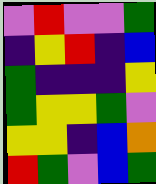[["violet", "red", "violet", "violet", "green"], ["indigo", "yellow", "red", "indigo", "blue"], ["green", "indigo", "indigo", "indigo", "yellow"], ["green", "yellow", "yellow", "green", "violet"], ["yellow", "yellow", "indigo", "blue", "orange"], ["red", "green", "violet", "blue", "green"]]